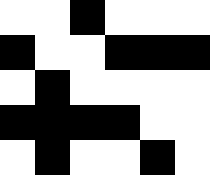[["white", "white", "black", "white", "white", "white"], ["black", "white", "white", "black", "black", "black"], ["white", "black", "white", "white", "white", "white"], ["black", "black", "black", "black", "white", "white"], ["white", "black", "white", "white", "black", "white"]]